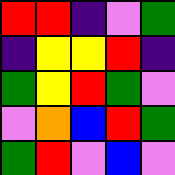[["red", "red", "indigo", "violet", "green"], ["indigo", "yellow", "yellow", "red", "indigo"], ["green", "yellow", "red", "green", "violet"], ["violet", "orange", "blue", "red", "green"], ["green", "red", "violet", "blue", "violet"]]